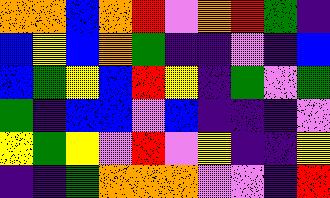[["orange", "orange", "blue", "orange", "red", "violet", "orange", "red", "green", "indigo"], ["blue", "yellow", "blue", "orange", "green", "indigo", "indigo", "violet", "indigo", "blue"], ["blue", "green", "yellow", "blue", "red", "yellow", "indigo", "green", "violet", "green"], ["green", "indigo", "blue", "blue", "violet", "blue", "indigo", "indigo", "indigo", "violet"], ["yellow", "green", "yellow", "violet", "red", "violet", "yellow", "indigo", "indigo", "yellow"], ["indigo", "indigo", "green", "orange", "orange", "orange", "violet", "violet", "indigo", "red"]]